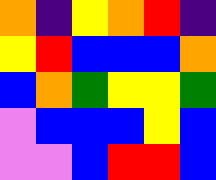[["orange", "indigo", "yellow", "orange", "red", "indigo"], ["yellow", "red", "blue", "blue", "blue", "orange"], ["blue", "orange", "green", "yellow", "yellow", "green"], ["violet", "blue", "blue", "blue", "yellow", "blue"], ["violet", "violet", "blue", "red", "red", "blue"]]